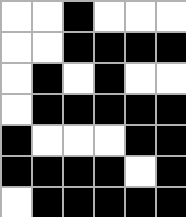[["white", "white", "black", "white", "white", "white"], ["white", "white", "black", "black", "black", "black"], ["white", "black", "white", "black", "white", "white"], ["white", "black", "black", "black", "black", "black"], ["black", "white", "white", "white", "black", "black"], ["black", "black", "black", "black", "white", "black"], ["white", "black", "black", "black", "black", "black"]]